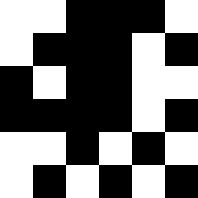[["white", "white", "black", "black", "black", "white"], ["white", "black", "black", "black", "white", "black"], ["black", "white", "black", "black", "white", "white"], ["black", "black", "black", "black", "white", "black"], ["white", "white", "black", "white", "black", "white"], ["white", "black", "white", "black", "white", "black"]]